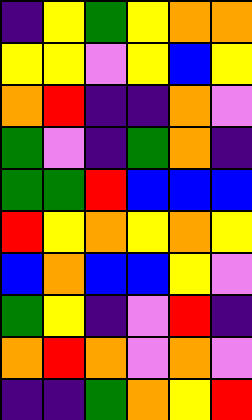[["indigo", "yellow", "green", "yellow", "orange", "orange"], ["yellow", "yellow", "violet", "yellow", "blue", "yellow"], ["orange", "red", "indigo", "indigo", "orange", "violet"], ["green", "violet", "indigo", "green", "orange", "indigo"], ["green", "green", "red", "blue", "blue", "blue"], ["red", "yellow", "orange", "yellow", "orange", "yellow"], ["blue", "orange", "blue", "blue", "yellow", "violet"], ["green", "yellow", "indigo", "violet", "red", "indigo"], ["orange", "red", "orange", "violet", "orange", "violet"], ["indigo", "indigo", "green", "orange", "yellow", "red"]]